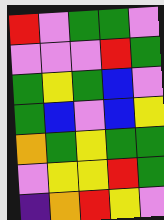[["red", "violet", "green", "green", "violet"], ["violet", "violet", "violet", "red", "green"], ["green", "yellow", "green", "blue", "violet"], ["green", "blue", "violet", "blue", "yellow"], ["orange", "green", "yellow", "green", "green"], ["violet", "yellow", "yellow", "red", "green"], ["indigo", "orange", "red", "yellow", "violet"]]